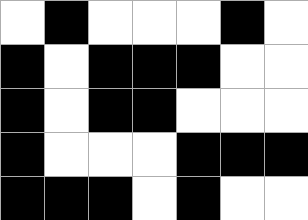[["white", "black", "white", "white", "white", "black", "white"], ["black", "white", "black", "black", "black", "white", "white"], ["black", "white", "black", "black", "white", "white", "white"], ["black", "white", "white", "white", "black", "black", "black"], ["black", "black", "black", "white", "black", "white", "white"]]